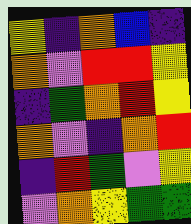[["yellow", "indigo", "orange", "blue", "indigo"], ["orange", "violet", "red", "red", "yellow"], ["indigo", "green", "orange", "red", "yellow"], ["orange", "violet", "indigo", "orange", "red"], ["indigo", "red", "green", "violet", "yellow"], ["violet", "orange", "yellow", "green", "green"]]